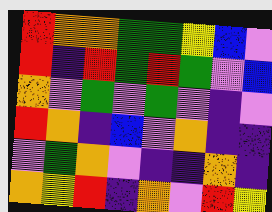[["red", "orange", "orange", "green", "green", "yellow", "blue", "violet"], ["red", "indigo", "red", "green", "red", "green", "violet", "blue"], ["orange", "violet", "green", "violet", "green", "violet", "indigo", "violet"], ["red", "orange", "indigo", "blue", "violet", "orange", "indigo", "indigo"], ["violet", "green", "orange", "violet", "indigo", "indigo", "orange", "indigo"], ["orange", "yellow", "red", "indigo", "orange", "violet", "red", "yellow"]]